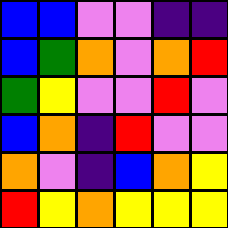[["blue", "blue", "violet", "violet", "indigo", "indigo"], ["blue", "green", "orange", "violet", "orange", "red"], ["green", "yellow", "violet", "violet", "red", "violet"], ["blue", "orange", "indigo", "red", "violet", "violet"], ["orange", "violet", "indigo", "blue", "orange", "yellow"], ["red", "yellow", "orange", "yellow", "yellow", "yellow"]]